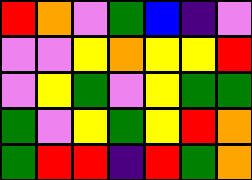[["red", "orange", "violet", "green", "blue", "indigo", "violet"], ["violet", "violet", "yellow", "orange", "yellow", "yellow", "red"], ["violet", "yellow", "green", "violet", "yellow", "green", "green"], ["green", "violet", "yellow", "green", "yellow", "red", "orange"], ["green", "red", "red", "indigo", "red", "green", "orange"]]